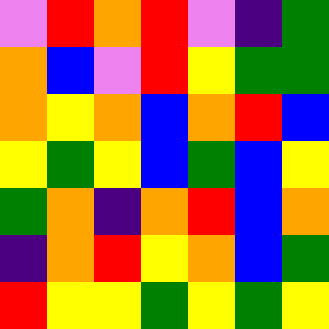[["violet", "red", "orange", "red", "violet", "indigo", "green"], ["orange", "blue", "violet", "red", "yellow", "green", "green"], ["orange", "yellow", "orange", "blue", "orange", "red", "blue"], ["yellow", "green", "yellow", "blue", "green", "blue", "yellow"], ["green", "orange", "indigo", "orange", "red", "blue", "orange"], ["indigo", "orange", "red", "yellow", "orange", "blue", "green"], ["red", "yellow", "yellow", "green", "yellow", "green", "yellow"]]